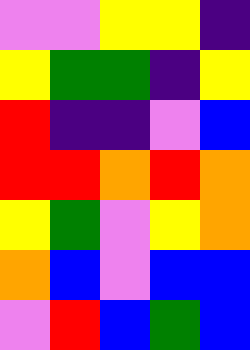[["violet", "violet", "yellow", "yellow", "indigo"], ["yellow", "green", "green", "indigo", "yellow"], ["red", "indigo", "indigo", "violet", "blue"], ["red", "red", "orange", "red", "orange"], ["yellow", "green", "violet", "yellow", "orange"], ["orange", "blue", "violet", "blue", "blue"], ["violet", "red", "blue", "green", "blue"]]